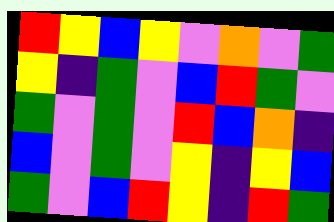[["red", "yellow", "blue", "yellow", "violet", "orange", "violet", "green"], ["yellow", "indigo", "green", "violet", "blue", "red", "green", "violet"], ["green", "violet", "green", "violet", "red", "blue", "orange", "indigo"], ["blue", "violet", "green", "violet", "yellow", "indigo", "yellow", "blue"], ["green", "violet", "blue", "red", "yellow", "indigo", "red", "green"]]